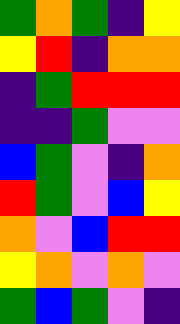[["green", "orange", "green", "indigo", "yellow"], ["yellow", "red", "indigo", "orange", "orange"], ["indigo", "green", "red", "red", "red"], ["indigo", "indigo", "green", "violet", "violet"], ["blue", "green", "violet", "indigo", "orange"], ["red", "green", "violet", "blue", "yellow"], ["orange", "violet", "blue", "red", "red"], ["yellow", "orange", "violet", "orange", "violet"], ["green", "blue", "green", "violet", "indigo"]]